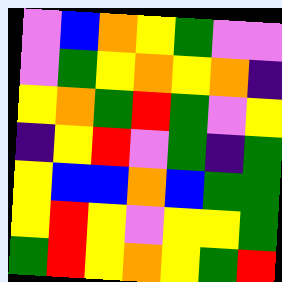[["violet", "blue", "orange", "yellow", "green", "violet", "violet"], ["violet", "green", "yellow", "orange", "yellow", "orange", "indigo"], ["yellow", "orange", "green", "red", "green", "violet", "yellow"], ["indigo", "yellow", "red", "violet", "green", "indigo", "green"], ["yellow", "blue", "blue", "orange", "blue", "green", "green"], ["yellow", "red", "yellow", "violet", "yellow", "yellow", "green"], ["green", "red", "yellow", "orange", "yellow", "green", "red"]]